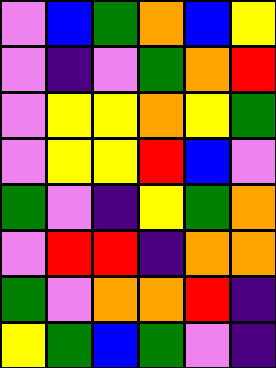[["violet", "blue", "green", "orange", "blue", "yellow"], ["violet", "indigo", "violet", "green", "orange", "red"], ["violet", "yellow", "yellow", "orange", "yellow", "green"], ["violet", "yellow", "yellow", "red", "blue", "violet"], ["green", "violet", "indigo", "yellow", "green", "orange"], ["violet", "red", "red", "indigo", "orange", "orange"], ["green", "violet", "orange", "orange", "red", "indigo"], ["yellow", "green", "blue", "green", "violet", "indigo"]]